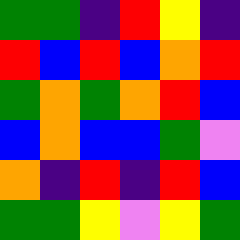[["green", "green", "indigo", "red", "yellow", "indigo"], ["red", "blue", "red", "blue", "orange", "red"], ["green", "orange", "green", "orange", "red", "blue"], ["blue", "orange", "blue", "blue", "green", "violet"], ["orange", "indigo", "red", "indigo", "red", "blue"], ["green", "green", "yellow", "violet", "yellow", "green"]]